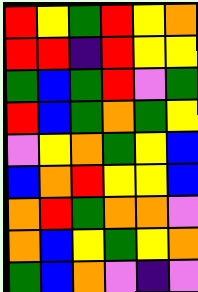[["red", "yellow", "green", "red", "yellow", "orange"], ["red", "red", "indigo", "red", "yellow", "yellow"], ["green", "blue", "green", "red", "violet", "green"], ["red", "blue", "green", "orange", "green", "yellow"], ["violet", "yellow", "orange", "green", "yellow", "blue"], ["blue", "orange", "red", "yellow", "yellow", "blue"], ["orange", "red", "green", "orange", "orange", "violet"], ["orange", "blue", "yellow", "green", "yellow", "orange"], ["green", "blue", "orange", "violet", "indigo", "violet"]]